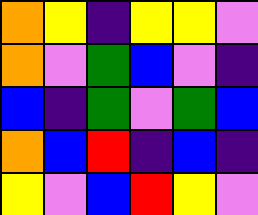[["orange", "yellow", "indigo", "yellow", "yellow", "violet"], ["orange", "violet", "green", "blue", "violet", "indigo"], ["blue", "indigo", "green", "violet", "green", "blue"], ["orange", "blue", "red", "indigo", "blue", "indigo"], ["yellow", "violet", "blue", "red", "yellow", "violet"]]